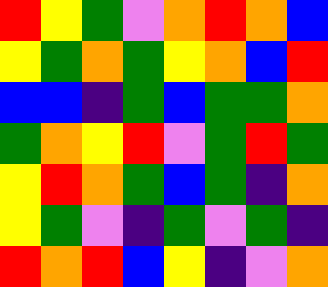[["red", "yellow", "green", "violet", "orange", "red", "orange", "blue"], ["yellow", "green", "orange", "green", "yellow", "orange", "blue", "red"], ["blue", "blue", "indigo", "green", "blue", "green", "green", "orange"], ["green", "orange", "yellow", "red", "violet", "green", "red", "green"], ["yellow", "red", "orange", "green", "blue", "green", "indigo", "orange"], ["yellow", "green", "violet", "indigo", "green", "violet", "green", "indigo"], ["red", "orange", "red", "blue", "yellow", "indigo", "violet", "orange"]]